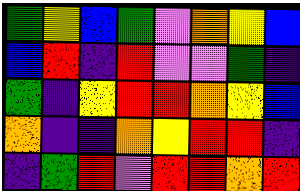[["green", "yellow", "blue", "green", "violet", "orange", "yellow", "blue"], ["blue", "red", "indigo", "red", "violet", "violet", "green", "indigo"], ["green", "indigo", "yellow", "red", "red", "orange", "yellow", "blue"], ["orange", "indigo", "indigo", "orange", "yellow", "red", "red", "indigo"], ["indigo", "green", "red", "violet", "red", "red", "orange", "red"]]